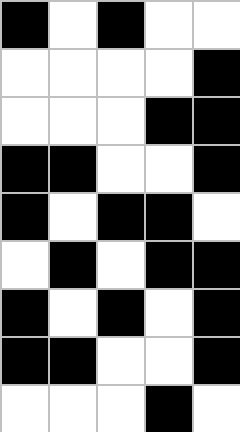[["black", "white", "black", "white", "white"], ["white", "white", "white", "white", "black"], ["white", "white", "white", "black", "black"], ["black", "black", "white", "white", "black"], ["black", "white", "black", "black", "white"], ["white", "black", "white", "black", "black"], ["black", "white", "black", "white", "black"], ["black", "black", "white", "white", "black"], ["white", "white", "white", "black", "white"]]